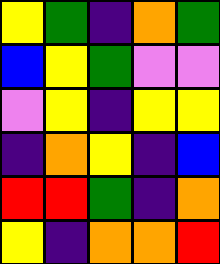[["yellow", "green", "indigo", "orange", "green"], ["blue", "yellow", "green", "violet", "violet"], ["violet", "yellow", "indigo", "yellow", "yellow"], ["indigo", "orange", "yellow", "indigo", "blue"], ["red", "red", "green", "indigo", "orange"], ["yellow", "indigo", "orange", "orange", "red"]]